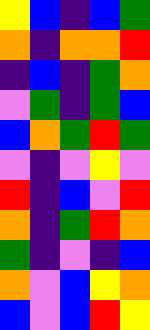[["yellow", "blue", "indigo", "blue", "green"], ["orange", "indigo", "orange", "orange", "red"], ["indigo", "blue", "indigo", "green", "orange"], ["violet", "green", "indigo", "green", "blue"], ["blue", "orange", "green", "red", "green"], ["violet", "indigo", "violet", "yellow", "violet"], ["red", "indigo", "blue", "violet", "red"], ["orange", "indigo", "green", "red", "orange"], ["green", "indigo", "violet", "indigo", "blue"], ["orange", "violet", "blue", "yellow", "orange"], ["blue", "violet", "blue", "red", "yellow"]]